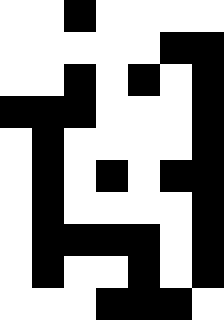[["white", "white", "black", "white", "white", "white", "white"], ["white", "white", "white", "white", "white", "black", "black"], ["white", "white", "black", "white", "black", "white", "black"], ["black", "black", "black", "white", "white", "white", "black"], ["white", "black", "white", "white", "white", "white", "black"], ["white", "black", "white", "black", "white", "black", "black"], ["white", "black", "white", "white", "white", "white", "black"], ["white", "black", "black", "black", "black", "white", "black"], ["white", "black", "white", "white", "black", "white", "black"], ["white", "white", "white", "black", "black", "black", "white"]]